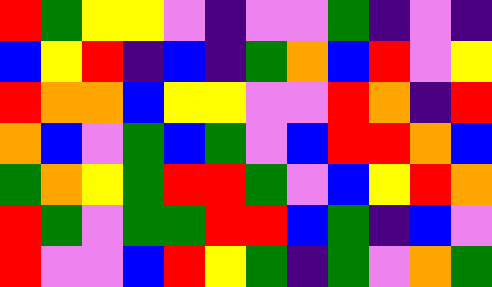[["red", "green", "yellow", "yellow", "violet", "indigo", "violet", "violet", "green", "indigo", "violet", "indigo"], ["blue", "yellow", "red", "indigo", "blue", "indigo", "green", "orange", "blue", "red", "violet", "yellow"], ["red", "orange", "orange", "blue", "yellow", "yellow", "violet", "violet", "red", "orange", "indigo", "red"], ["orange", "blue", "violet", "green", "blue", "green", "violet", "blue", "red", "red", "orange", "blue"], ["green", "orange", "yellow", "green", "red", "red", "green", "violet", "blue", "yellow", "red", "orange"], ["red", "green", "violet", "green", "green", "red", "red", "blue", "green", "indigo", "blue", "violet"], ["red", "violet", "violet", "blue", "red", "yellow", "green", "indigo", "green", "violet", "orange", "green"]]